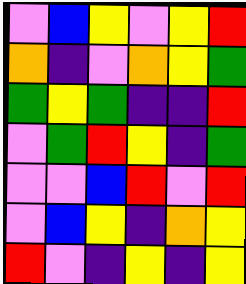[["violet", "blue", "yellow", "violet", "yellow", "red"], ["orange", "indigo", "violet", "orange", "yellow", "green"], ["green", "yellow", "green", "indigo", "indigo", "red"], ["violet", "green", "red", "yellow", "indigo", "green"], ["violet", "violet", "blue", "red", "violet", "red"], ["violet", "blue", "yellow", "indigo", "orange", "yellow"], ["red", "violet", "indigo", "yellow", "indigo", "yellow"]]